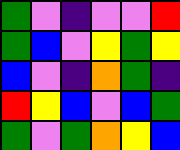[["green", "violet", "indigo", "violet", "violet", "red"], ["green", "blue", "violet", "yellow", "green", "yellow"], ["blue", "violet", "indigo", "orange", "green", "indigo"], ["red", "yellow", "blue", "violet", "blue", "green"], ["green", "violet", "green", "orange", "yellow", "blue"]]